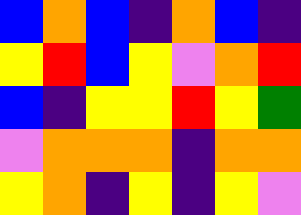[["blue", "orange", "blue", "indigo", "orange", "blue", "indigo"], ["yellow", "red", "blue", "yellow", "violet", "orange", "red"], ["blue", "indigo", "yellow", "yellow", "red", "yellow", "green"], ["violet", "orange", "orange", "orange", "indigo", "orange", "orange"], ["yellow", "orange", "indigo", "yellow", "indigo", "yellow", "violet"]]